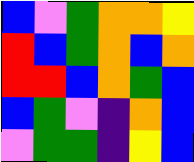[["blue", "violet", "green", "orange", "orange", "yellow"], ["red", "blue", "green", "orange", "blue", "orange"], ["red", "red", "blue", "orange", "green", "blue"], ["blue", "green", "violet", "indigo", "orange", "blue"], ["violet", "green", "green", "indigo", "yellow", "blue"]]